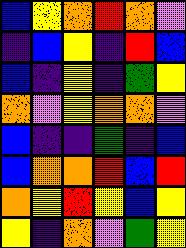[["blue", "yellow", "orange", "red", "orange", "violet"], ["indigo", "blue", "yellow", "indigo", "red", "blue"], ["blue", "indigo", "yellow", "indigo", "green", "yellow"], ["orange", "violet", "yellow", "orange", "orange", "violet"], ["blue", "indigo", "indigo", "green", "indigo", "blue"], ["blue", "orange", "orange", "red", "blue", "red"], ["orange", "yellow", "red", "yellow", "blue", "yellow"], ["yellow", "indigo", "orange", "violet", "green", "yellow"]]